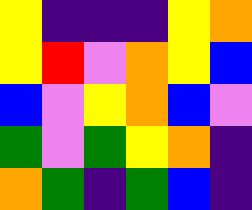[["yellow", "indigo", "indigo", "indigo", "yellow", "orange"], ["yellow", "red", "violet", "orange", "yellow", "blue"], ["blue", "violet", "yellow", "orange", "blue", "violet"], ["green", "violet", "green", "yellow", "orange", "indigo"], ["orange", "green", "indigo", "green", "blue", "indigo"]]